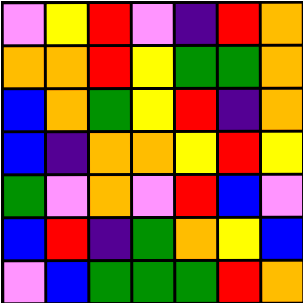[["violet", "yellow", "red", "violet", "indigo", "red", "orange"], ["orange", "orange", "red", "yellow", "green", "green", "orange"], ["blue", "orange", "green", "yellow", "red", "indigo", "orange"], ["blue", "indigo", "orange", "orange", "yellow", "red", "yellow"], ["green", "violet", "orange", "violet", "red", "blue", "violet"], ["blue", "red", "indigo", "green", "orange", "yellow", "blue"], ["violet", "blue", "green", "green", "green", "red", "orange"]]